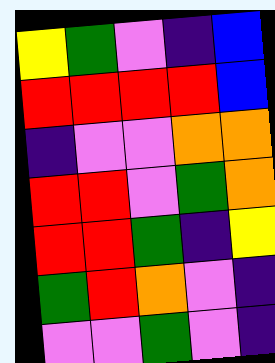[["yellow", "green", "violet", "indigo", "blue"], ["red", "red", "red", "red", "blue"], ["indigo", "violet", "violet", "orange", "orange"], ["red", "red", "violet", "green", "orange"], ["red", "red", "green", "indigo", "yellow"], ["green", "red", "orange", "violet", "indigo"], ["violet", "violet", "green", "violet", "indigo"]]